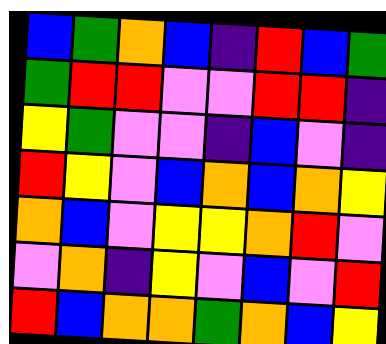[["blue", "green", "orange", "blue", "indigo", "red", "blue", "green"], ["green", "red", "red", "violet", "violet", "red", "red", "indigo"], ["yellow", "green", "violet", "violet", "indigo", "blue", "violet", "indigo"], ["red", "yellow", "violet", "blue", "orange", "blue", "orange", "yellow"], ["orange", "blue", "violet", "yellow", "yellow", "orange", "red", "violet"], ["violet", "orange", "indigo", "yellow", "violet", "blue", "violet", "red"], ["red", "blue", "orange", "orange", "green", "orange", "blue", "yellow"]]